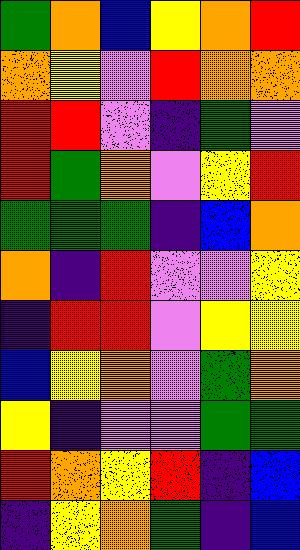[["green", "orange", "blue", "yellow", "orange", "red"], ["orange", "yellow", "violet", "red", "orange", "orange"], ["red", "red", "violet", "indigo", "green", "violet"], ["red", "green", "orange", "violet", "yellow", "red"], ["green", "green", "green", "indigo", "blue", "orange"], ["orange", "indigo", "red", "violet", "violet", "yellow"], ["indigo", "red", "red", "violet", "yellow", "yellow"], ["blue", "yellow", "orange", "violet", "green", "orange"], ["yellow", "indigo", "violet", "violet", "green", "green"], ["red", "orange", "yellow", "red", "indigo", "blue"], ["indigo", "yellow", "orange", "green", "indigo", "blue"]]